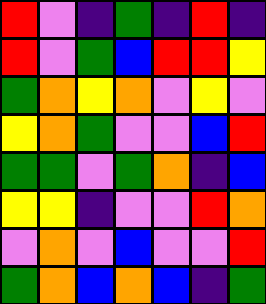[["red", "violet", "indigo", "green", "indigo", "red", "indigo"], ["red", "violet", "green", "blue", "red", "red", "yellow"], ["green", "orange", "yellow", "orange", "violet", "yellow", "violet"], ["yellow", "orange", "green", "violet", "violet", "blue", "red"], ["green", "green", "violet", "green", "orange", "indigo", "blue"], ["yellow", "yellow", "indigo", "violet", "violet", "red", "orange"], ["violet", "orange", "violet", "blue", "violet", "violet", "red"], ["green", "orange", "blue", "orange", "blue", "indigo", "green"]]